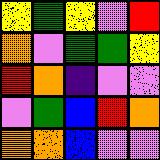[["yellow", "green", "yellow", "violet", "red"], ["orange", "violet", "green", "green", "yellow"], ["red", "orange", "indigo", "violet", "violet"], ["violet", "green", "blue", "red", "orange"], ["orange", "orange", "blue", "violet", "violet"]]